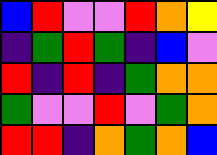[["blue", "red", "violet", "violet", "red", "orange", "yellow"], ["indigo", "green", "red", "green", "indigo", "blue", "violet"], ["red", "indigo", "red", "indigo", "green", "orange", "orange"], ["green", "violet", "violet", "red", "violet", "green", "orange"], ["red", "red", "indigo", "orange", "green", "orange", "blue"]]